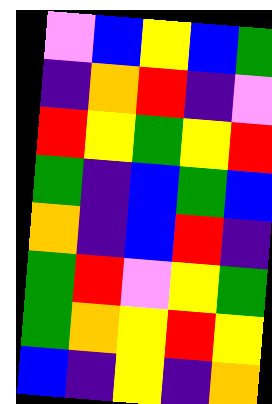[["violet", "blue", "yellow", "blue", "green"], ["indigo", "orange", "red", "indigo", "violet"], ["red", "yellow", "green", "yellow", "red"], ["green", "indigo", "blue", "green", "blue"], ["orange", "indigo", "blue", "red", "indigo"], ["green", "red", "violet", "yellow", "green"], ["green", "orange", "yellow", "red", "yellow"], ["blue", "indigo", "yellow", "indigo", "orange"]]